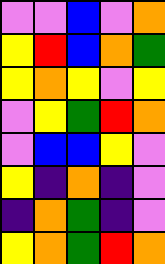[["violet", "violet", "blue", "violet", "orange"], ["yellow", "red", "blue", "orange", "green"], ["yellow", "orange", "yellow", "violet", "yellow"], ["violet", "yellow", "green", "red", "orange"], ["violet", "blue", "blue", "yellow", "violet"], ["yellow", "indigo", "orange", "indigo", "violet"], ["indigo", "orange", "green", "indigo", "violet"], ["yellow", "orange", "green", "red", "orange"]]